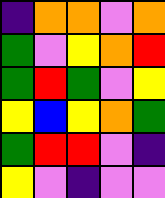[["indigo", "orange", "orange", "violet", "orange"], ["green", "violet", "yellow", "orange", "red"], ["green", "red", "green", "violet", "yellow"], ["yellow", "blue", "yellow", "orange", "green"], ["green", "red", "red", "violet", "indigo"], ["yellow", "violet", "indigo", "violet", "violet"]]